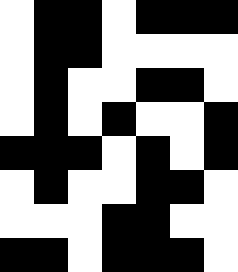[["white", "black", "black", "white", "black", "black", "black"], ["white", "black", "black", "white", "white", "white", "white"], ["white", "black", "white", "white", "black", "black", "white"], ["white", "black", "white", "black", "white", "white", "black"], ["black", "black", "black", "white", "black", "white", "black"], ["white", "black", "white", "white", "black", "black", "white"], ["white", "white", "white", "black", "black", "white", "white"], ["black", "black", "white", "black", "black", "black", "white"]]